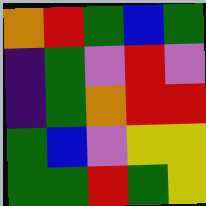[["orange", "red", "green", "blue", "green"], ["indigo", "green", "violet", "red", "violet"], ["indigo", "green", "orange", "red", "red"], ["green", "blue", "violet", "yellow", "yellow"], ["green", "green", "red", "green", "yellow"]]